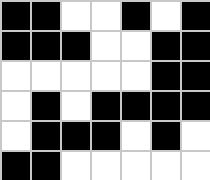[["black", "black", "white", "white", "black", "white", "black"], ["black", "black", "black", "white", "white", "black", "black"], ["white", "white", "white", "white", "white", "black", "black"], ["white", "black", "white", "black", "black", "black", "black"], ["white", "black", "black", "black", "white", "black", "white"], ["black", "black", "white", "white", "white", "white", "white"]]